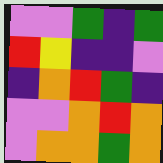[["violet", "violet", "green", "indigo", "green"], ["red", "yellow", "indigo", "indigo", "violet"], ["indigo", "orange", "red", "green", "indigo"], ["violet", "violet", "orange", "red", "orange"], ["violet", "orange", "orange", "green", "orange"]]